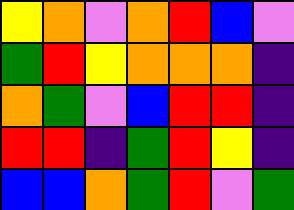[["yellow", "orange", "violet", "orange", "red", "blue", "violet"], ["green", "red", "yellow", "orange", "orange", "orange", "indigo"], ["orange", "green", "violet", "blue", "red", "red", "indigo"], ["red", "red", "indigo", "green", "red", "yellow", "indigo"], ["blue", "blue", "orange", "green", "red", "violet", "green"]]